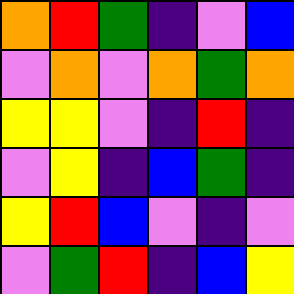[["orange", "red", "green", "indigo", "violet", "blue"], ["violet", "orange", "violet", "orange", "green", "orange"], ["yellow", "yellow", "violet", "indigo", "red", "indigo"], ["violet", "yellow", "indigo", "blue", "green", "indigo"], ["yellow", "red", "blue", "violet", "indigo", "violet"], ["violet", "green", "red", "indigo", "blue", "yellow"]]